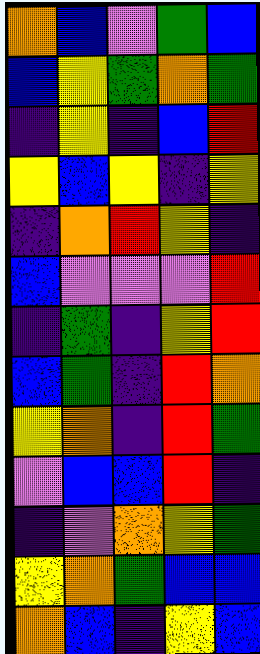[["orange", "blue", "violet", "green", "blue"], ["blue", "yellow", "green", "orange", "green"], ["indigo", "yellow", "indigo", "blue", "red"], ["yellow", "blue", "yellow", "indigo", "yellow"], ["indigo", "orange", "red", "yellow", "indigo"], ["blue", "violet", "violet", "violet", "red"], ["indigo", "green", "indigo", "yellow", "red"], ["blue", "green", "indigo", "red", "orange"], ["yellow", "orange", "indigo", "red", "green"], ["violet", "blue", "blue", "red", "indigo"], ["indigo", "violet", "orange", "yellow", "green"], ["yellow", "orange", "green", "blue", "blue"], ["orange", "blue", "indigo", "yellow", "blue"]]